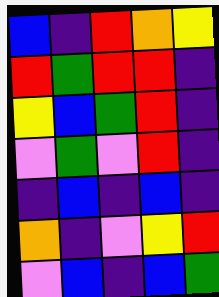[["blue", "indigo", "red", "orange", "yellow"], ["red", "green", "red", "red", "indigo"], ["yellow", "blue", "green", "red", "indigo"], ["violet", "green", "violet", "red", "indigo"], ["indigo", "blue", "indigo", "blue", "indigo"], ["orange", "indigo", "violet", "yellow", "red"], ["violet", "blue", "indigo", "blue", "green"]]